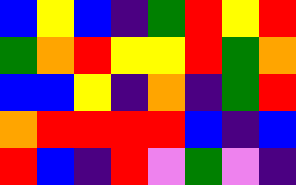[["blue", "yellow", "blue", "indigo", "green", "red", "yellow", "red"], ["green", "orange", "red", "yellow", "yellow", "red", "green", "orange"], ["blue", "blue", "yellow", "indigo", "orange", "indigo", "green", "red"], ["orange", "red", "red", "red", "red", "blue", "indigo", "blue"], ["red", "blue", "indigo", "red", "violet", "green", "violet", "indigo"]]